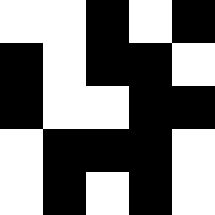[["white", "white", "black", "white", "black"], ["black", "white", "black", "black", "white"], ["black", "white", "white", "black", "black"], ["white", "black", "black", "black", "white"], ["white", "black", "white", "black", "white"]]